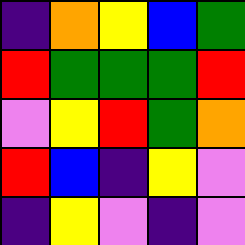[["indigo", "orange", "yellow", "blue", "green"], ["red", "green", "green", "green", "red"], ["violet", "yellow", "red", "green", "orange"], ["red", "blue", "indigo", "yellow", "violet"], ["indigo", "yellow", "violet", "indigo", "violet"]]